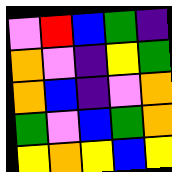[["violet", "red", "blue", "green", "indigo"], ["orange", "violet", "indigo", "yellow", "green"], ["orange", "blue", "indigo", "violet", "orange"], ["green", "violet", "blue", "green", "orange"], ["yellow", "orange", "yellow", "blue", "yellow"]]